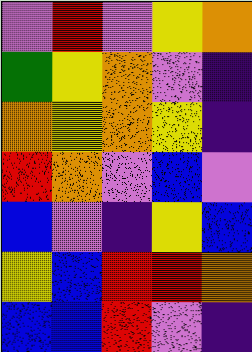[["violet", "red", "violet", "yellow", "orange"], ["green", "yellow", "orange", "violet", "indigo"], ["orange", "yellow", "orange", "yellow", "indigo"], ["red", "orange", "violet", "blue", "violet"], ["blue", "violet", "indigo", "yellow", "blue"], ["yellow", "blue", "red", "red", "orange"], ["blue", "blue", "red", "violet", "indigo"]]